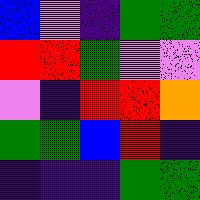[["blue", "violet", "indigo", "green", "green"], ["red", "red", "green", "violet", "violet"], ["violet", "indigo", "red", "red", "orange"], ["green", "green", "blue", "red", "indigo"], ["indigo", "indigo", "indigo", "green", "green"]]